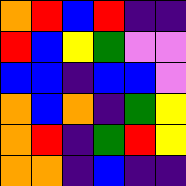[["orange", "red", "blue", "red", "indigo", "indigo"], ["red", "blue", "yellow", "green", "violet", "violet"], ["blue", "blue", "indigo", "blue", "blue", "violet"], ["orange", "blue", "orange", "indigo", "green", "yellow"], ["orange", "red", "indigo", "green", "red", "yellow"], ["orange", "orange", "indigo", "blue", "indigo", "indigo"]]